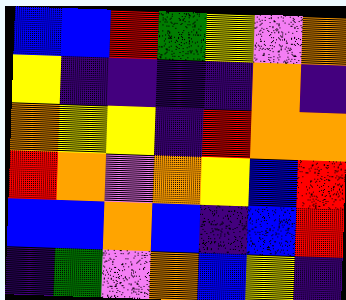[["blue", "blue", "red", "green", "yellow", "violet", "orange"], ["yellow", "indigo", "indigo", "indigo", "indigo", "orange", "indigo"], ["orange", "yellow", "yellow", "indigo", "red", "orange", "orange"], ["red", "orange", "violet", "orange", "yellow", "blue", "red"], ["blue", "blue", "orange", "blue", "indigo", "blue", "red"], ["indigo", "green", "violet", "orange", "blue", "yellow", "indigo"]]